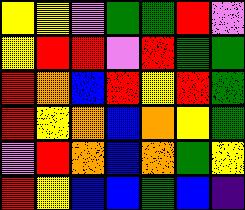[["yellow", "yellow", "violet", "green", "green", "red", "violet"], ["yellow", "red", "red", "violet", "red", "green", "green"], ["red", "orange", "blue", "red", "yellow", "red", "green"], ["red", "yellow", "orange", "blue", "orange", "yellow", "green"], ["violet", "red", "orange", "blue", "orange", "green", "yellow"], ["red", "yellow", "blue", "blue", "green", "blue", "indigo"]]